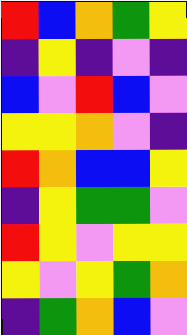[["red", "blue", "orange", "green", "yellow"], ["indigo", "yellow", "indigo", "violet", "indigo"], ["blue", "violet", "red", "blue", "violet"], ["yellow", "yellow", "orange", "violet", "indigo"], ["red", "orange", "blue", "blue", "yellow"], ["indigo", "yellow", "green", "green", "violet"], ["red", "yellow", "violet", "yellow", "yellow"], ["yellow", "violet", "yellow", "green", "orange"], ["indigo", "green", "orange", "blue", "violet"]]